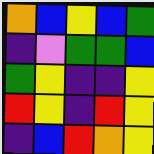[["orange", "blue", "yellow", "blue", "green"], ["indigo", "violet", "green", "green", "blue"], ["green", "yellow", "indigo", "indigo", "yellow"], ["red", "yellow", "indigo", "red", "yellow"], ["indigo", "blue", "red", "orange", "yellow"]]